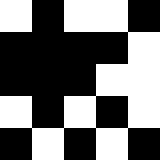[["white", "black", "white", "white", "black"], ["black", "black", "black", "black", "white"], ["black", "black", "black", "white", "white"], ["white", "black", "white", "black", "white"], ["black", "white", "black", "white", "black"]]